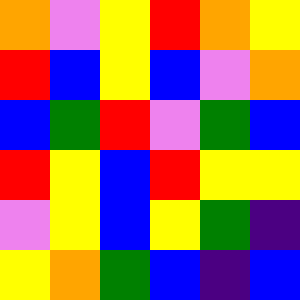[["orange", "violet", "yellow", "red", "orange", "yellow"], ["red", "blue", "yellow", "blue", "violet", "orange"], ["blue", "green", "red", "violet", "green", "blue"], ["red", "yellow", "blue", "red", "yellow", "yellow"], ["violet", "yellow", "blue", "yellow", "green", "indigo"], ["yellow", "orange", "green", "blue", "indigo", "blue"]]